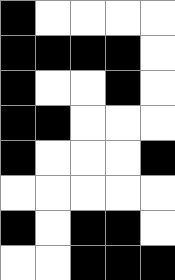[["black", "white", "white", "white", "white"], ["black", "black", "black", "black", "white"], ["black", "white", "white", "black", "white"], ["black", "black", "white", "white", "white"], ["black", "white", "white", "white", "black"], ["white", "white", "white", "white", "white"], ["black", "white", "black", "black", "white"], ["white", "white", "black", "black", "black"]]